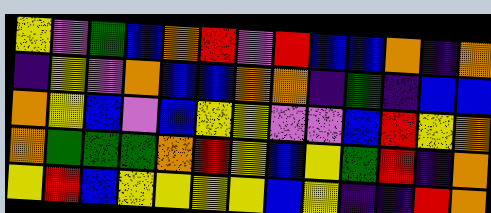[["yellow", "violet", "green", "blue", "orange", "red", "violet", "red", "blue", "blue", "orange", "indigo", "orange"], ["indigo", "yellow", "violet", "orange", "blue", "blue", "orange", "orange", "indigo", "green", "indigo", "blue", "blue"], ["orange", "yellow", "blue", "violet", "blue", "yellow", "yellow", "violet", "violet", "blue", "red", "yellow", "orange"], ["orange", "green", "green", "green", "orange", "red", "yellow", "blue", "yellow", "green", "red", "indigo", "orange"], ["yellow", "red", "blue", "yellow", "yellow", "yellow", "yellow", "blue", "yellow", "indigo", "indigo", "red", "orange"]]